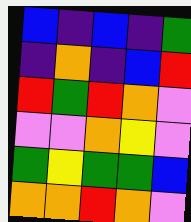[["blue", "indigo", "blue", "indigo", "green"], ["indigo", "orange", "indigo", "blue", "red"], ["red", "green", "red", "orange", "violet"], ["violet", "violet", "orange", "yellow", "violet"], ["green", "yellow", "green", "green", "blue"], ["orange", "orange", "red", "orange", "violet"]]